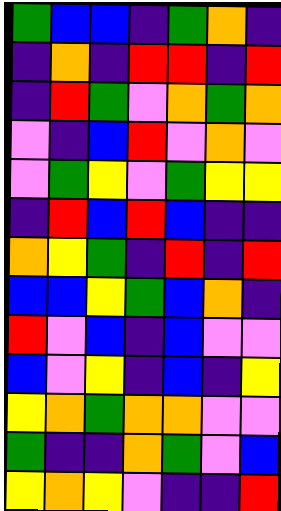[["green", "blue", "blue", "indigo", "green", "orange", "indigo"], ["indigo", "orange", "indigo", "red", "red", "indigo", "red"], ["indigo", "red", "green", "violet", "orange", "green", "orange"], ["violet", "indigo", "blue", "red", "violet", "orange", "violet"], ["violet", "green", "yellow", "violet", "green", "yellow", "yellow"], ["indigo", "red", "blue", "red", "blue", "indigo", "indigo"], ["orange", "yellow", "green", "indigo", "red", "indigo", "red"], ["blue", "blue", "yellow", "green", "blue", "orange", "indigo"], ["red", "violet", "blue", "indigo", "blue", "violet", "violet"], ["blue", "violet", "yellow", "indigo", "blue", "indigo", "yellow"], ["yellow", "orange", "green", "orange", "orange", "violet", "violet"], ["green", "indigo", "indigo", "orange", "green", "violet", "blue"], ["yellow", "orange", "yellow", "violet", "indigo", "indigo", "red"]]